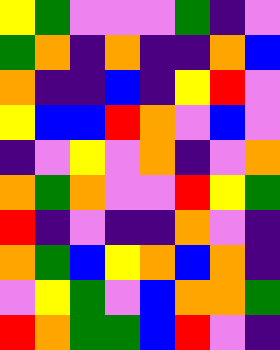[["yellow", "green", "violet", "violet", "violet", "green", "indigo", "violet"], ["green", "orange", "indigo", "orange", "indigo", "indigo", "orange", "blue"], ["orange", "indigo", "indigo", "blue", "indigo", "yellow", "red", "violet"], ["yellow", "blue", "blue", "red", "orange", "violet", "blue", "violet"], ["indigo", "violet", "yellow", "violet", "orange", "indigo", "violet", "orange"], ["orange", "green", "orange", "violet", "violet", "red", "yellow", "green"], ["red", "indigo", "violet", "indigo", "indigo", "orange", "violet", "indigo"], ["orange", "green", "blue", "yellow", "orange", "blue", "orange", "indigo"], ["violet", "yellow", "green", "violet", "blue", "orange", "orange", "green"], ["red", "orange", "green", "green", "blue", "red", "violet", "indigo"]]